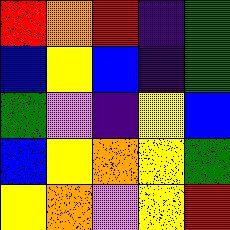[["red", "orange", "red", "indigo", "green"], ["blue", "yellow", "blue", "indigo", "green"], ["green", "violet", "indigo", "yellow", "blue"], ["blue", "yellow", "orange", "yellow", "green"], ["yellow", "orange", "violet", "yellow", "red"]]